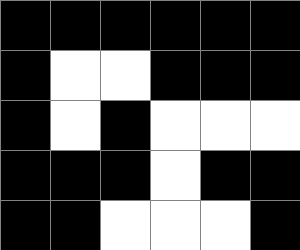[["black", "black", "black", "black", "black", "black"], ["black", "white", "white", "black", "black", "black"], ["black", "white", "black", "white", "white", "white"], ["black", "black", "black", "white", "black", "black"], ["black", "black", "white", "white", "white", "black"]]